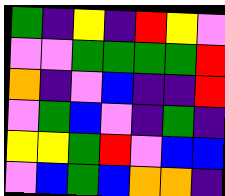[["green", "indigo", "yellow", "indigo", "red", "yellow", "violet"], ["violet", "violet", "green", "green", "green", "green", "red"], ["orange", "indigo", "violet", "blue", "indigo", "indigo", "red"], ["violet", "green", "blue", "violet", "indigo", "green", "indigo"], ["yellow", "yellow", "green", "red", "violet", "blue", "blue"], ["violet", "blue", "green", "blue", "orange", "orange", "indigo"]]